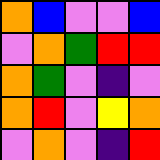[["orange", "blue", "violet", "violet", "blue"], ["violet", "orange", "green", "red", "red"], ["orange", "green", "violet", "indigo", "violet"], ["orange", "red", "violet", "yellow", "orange"], ["violet", "orange", "violet", "indigo", "red"]]